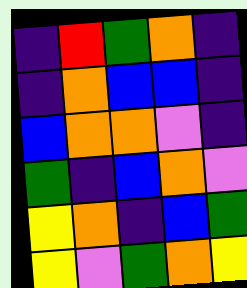[["indigo", "red", "green", "orange", "indigo"], ["indigo", "orange", "blue", "blue", "indigo"], ["blue", "orange", "orange", "violet", "indigo"], ["green", "indigo", "blue", "orange", "violet"], ["yellow", "orange", "indigo", "blue", "green"], ["yellow", "violet", "green", "orange", "yellow"]]